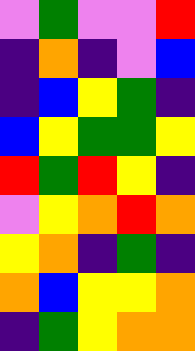[["violet", "green", "violet", "violet", "red"], ["indigo", "orange", "indigo", "violet", "blue"], ["indigo", "blue", "yellow", "green", "indigo"], ["blue", "yellow", "green", "green", "yellow"], ["red", "green", "red", "yellow", "indigo"], ["violet", "yellow", "orange", "red", "orange"], ["yellow", "orange", "indigo", "green", "indigo"], ["orange", "blue", "yellow", "yellow", "orange"], ["indigo", "green", "yellow", "orange", "orange"]]